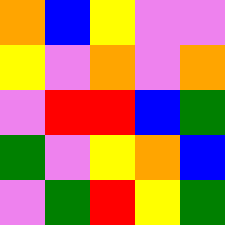[["orange", "blue", "yellow", "violet", "violet"], ["yellow", "violet", "orange", "violet", "orange"], ["violet", "red", "red", "blue", "green"], ["green", "violet", "yellow", "orange", "blue"], ["violet", "green", "red", "yellow", "green"]]